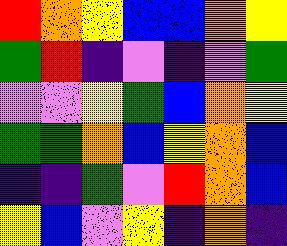[["red", "orange", "yellow", "blue", "blue", "orange", "yellow"], ["green", "red", "indigo", "violet", "indigo", "violet", "green"], ["violet", "violet", "yellow", "green", "blue", "orange", "yellow"], ["green", "green", "orange", "blue", "yellow", "orange", "blue"], ["indigo", "indigo", "green", "violet", "red", "orange", "blue"], ["yellow", "blue", "violet", "yellow", "indigo", "orange", "indigo"]]